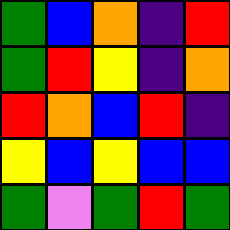[["green", "blue", "orange", "indigo", "red"], ["green", "red", "yellow", "indigo", "orange"], ["red", "orange", "blue", "red", "indigo"], ["yellow", "blue", "yellow", "blue", "blue"], ["green", "violet", "green", "red", "green"]]